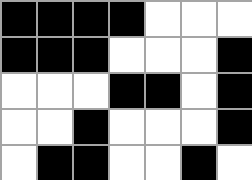[["black", "black", "black", "black", "white", "white", "white"], ["black", "black", "black", "white", "white", "white", "black"], ["white", "white", "white", "black", "black", "white", "black"], ["white", "white", "black", "white", "white", "white", "black"], ["white", "black", "black", "white", "white", "black", "white"]]